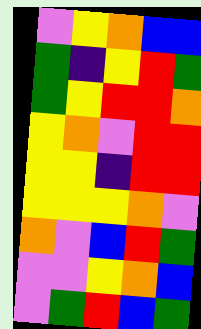[["violet", "yellow", "orange", "blue", "blue"], ["green", "indigo", "yellow", "red", "green"], ["green", "yellow", "red", "red", "orange"], ["yellow", "orange", "violet", "red", "red"], ["yellow", "yellow", "indigo", "red", "red"], ["yellow", "yellow", "yellow", "orange", "violet"], ["orange", "violet", "blue", "red", "green"], ["violet", "violet", "yellow", "orange", "blue"], ["violet", "green", "red", "blue", "green"]]